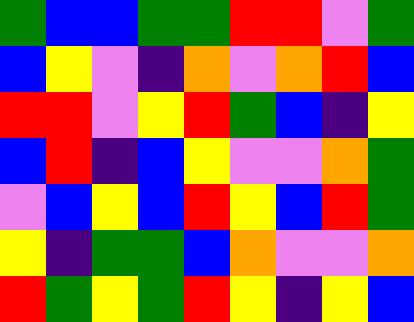[["green", "blue", "blue", "green", "green", "red", "red", "violet", "green"], ["blue", "yellow", "violet", "indigo", "orange", "violet", "orange", "red", "blue"], ["red", "red", "violet", "yellow", "red", "green", "blue", "indigo", "yellow"], ["blue", "red", "indigo", "blue", "yellow", "violet", "violet", "orange", "green"], ["violet", "blue", "yellow", "blue", "red", "yellow", "blue", "red", "green"], ["yellow", "indigo", "green", "green", "blue", "orange", "violet", "violet", "orange"], ["red", "green", "yellow", "green", "red", "yellow", "indigo", "yellow", "blue"]]